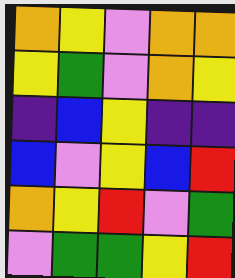[["orange", "yellow", "violet", "orange", "orange"], ["yellow", "green", "violet", "orange", "yellow"], ["indigo", "blue", "yellow", "indigo", "indigo"], ["blue", "violet", "yellow", "blue", "red"], ["orange", "yellow", "red", "violet", "green"], ["violet", "green", "green", "yellow", "red"]]